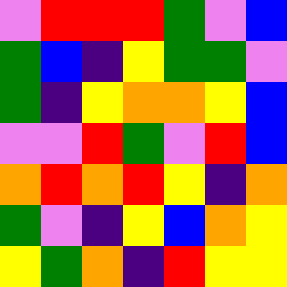[["violet", "red", "red", "red", "green", "violet", "blue"], ["green", "blue", "indigo", "yellow", "green", "green", "violet"], ["green", "indigo", "yellow", "orange", "orange", "yellow", "blue"], ["violet", "violet", "red", "green", "violet", "red", "blue"], ["orange", "red", "orange", "red", "yellow", "indigo", "orange"], ["green", "violet", "indigo", "yellow", "blue", "orange", "yellow"], ["yellow", "green", "orange", "indigo", "red", "yellow", "yellow"]]